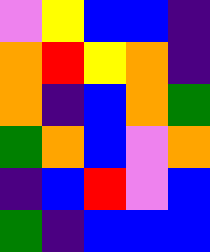[["violet", "yellow", "blue", "blue", "indigo"], ["orange", "red", "yellow", "orange", "indigo"], ["orange", "indigo", "blue", "orange", "green"], ["green", "orange", "blue", "violet", "orange"], ["indigo", "blue", "red", "violet", "blue"], ["green", "indigo", "blue", "blue", "blue"]]